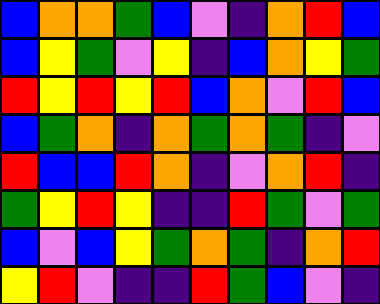[["blue", "orange", "orange", "green", "blue", "violet", "indigo", "orange", "red", "blue"], ["blue", "yellow", "green", "violet", "yellow", "indigo", "blue", "orange", "yellow", "green"], ["red", "yellow", "red", "yellow", "red", "blue", "orange", "violet", "red", "blue"], ["blue", "green", "orange", "indigo", "orange", "green", "orange", "green", "indigo", "violet"], ["red", "blue", "blue", "red", "orange", "indigo", "violet", "orange", "red", "indigo"], ["green", "yellow", "red", "yellow", "indigo", "indigo", "red", "green", "violet", "green"], ["blue", "violet", "blue", "yellow", "green", "orange", "green", "indigo", "orange", "red"], ["yellow", "red", "violet", "indigo", "indigo", "red", "green", "blue", "violet", "indigo"]]